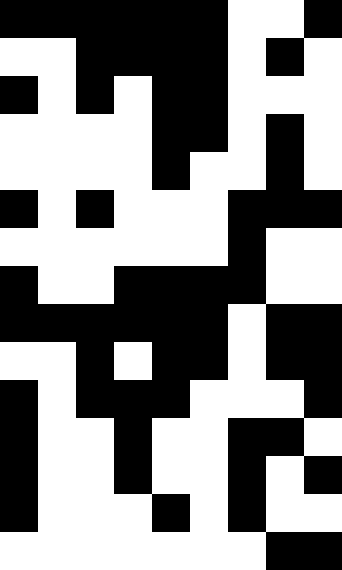[["black", "black", "black", "black", "black", "black", "white", "white", "black"], ["white", "white", "black", "black", "black", "black", "white", "black", "white"], ["black", "white", "black", "white", "black", "black", "white", "white", "white"], ["white", "white", "white", "white", "black", "black", "white", "black", "white"], ["white", "white", "white", "white", "black", "white", "white", "black", "white"], ["black", "white", "black", "white", "white", "white", "black", "black", "black"], ["white", "white", "white", "white", "white", "white", "black", "white", "white"], ["black", "white", "white", "black", "black", "black", "black", "white", "white"], ["black", "black", "black", "black", "black", "black", "white", "black", "black"], ["white", "white", "black", "white", "black", "black", "white", "black", "black"], ["black", "white", "black", "black", "black", "white", "white", "white", "black"], ["black", "white", "white", "black", "white", "white", "black", "black", "white"], ["black", "white", "white", "black", "white", "white", "black", "white", "black"], ["black", "white", "white", "white", "black", "white", "black", "white", "white"], ["white", "white", "white", "white", "white", "white", "white", "black", "black"]]